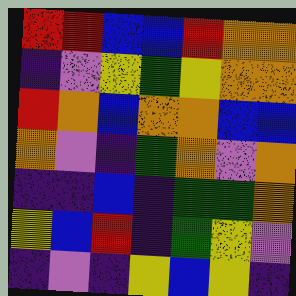[["red", "red", "blue", "blue", "red", "orange", "orange"], ["indigo", "violet", "yellow", "green", "yellow", "orange", "orange"], ["red", "orange", "blue", "orange", "orange", "blue", "blue"], ["orange", "violet", "indigo", "green", "orange", "violet", "orange"], ["indigo", "indigo", "blue", "indigo", "green", "green", "orange"], ["yellow", "blue", "red", "indigo", "green", "yellow", "violet"], ["indigo", "violet", "indigo", "yellow", "blue", "yellow", "indigo"]]